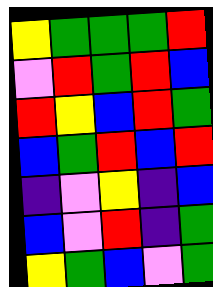[["yellow", "green", "green", "green", "red"], ["violet", "red", "green", "red", "blue"], ["red", "yellow", "blue", "red", "green"], ["blue", "green", "red", "blue", "red"], ["indigo", "violet", "yellow", "indigo", "blue"], ["blue", "violet", "red", "indigo", "green"], ["yellow", "green", "blue", "violet", "green"]]